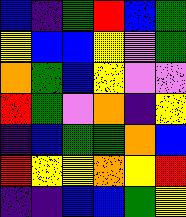[["blue", "indigo", "green", "red", "blue", "green"], ["yellow", "blue", "blue", "yellow", "violet", "green"], ["orange", "green", "blue", "yellow", "violet", "violet"], ["red", "green", "violet", "orange", "indigo", "yellow"], ["indigo", "blue", "green", "green", "orange", "blue"], ["red", "yellow", "yellow", "orange", "yellow", "red"], ["indigo", "indigo", "blue", "blue", "green", "yellow"]]